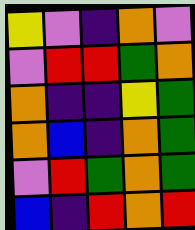[["yellow", "violet", "indigo", "orange", "violet"], ["violet", "red", "red", "green", "orange"], ["orange", "indigo", "indigo", "yellow", "green"], ["orange", "blue", "indigo", "orange", "green"], ["violet", "red", "green", "orange", "green"], ["blue", "indigo", "red", "orange", "red"]]